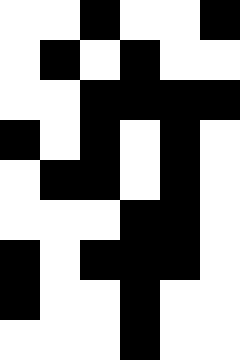[["white", "white", "black", "white", "white", "black"], ["white", "black", "white", "black", "white", "white"], ["white", "white", "black", "black", "black", "black"], ["black", "white", "black", "white", "black", "white"], ["white", "black", "black", "white", "black", "white"], ["white", "white", "white", "black", "black", "white"], ["black", "white", "black", "black", "black", "white"], ["black", "white", "white", "black", "white", "white"], ["white", "white", "white", "black", "white", "white"]]